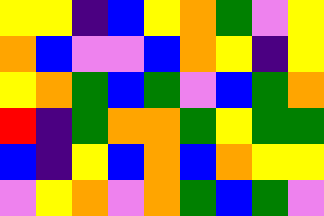[["yellow", "yellow", "indigo", "blue", "yellow", "orange", "green", "violet", "yellow"], ["orange", "blue", "violet", "violet", "blue", "orange", "yellow", "indigo", "yellow"], ["yellow", "orange", "green", "blue", "green", "violet", "blue", "green", "orange"], ["red", "indigo", "green", "orange", "orange", "green", "yellow", "green", "green"], ["blue", "indigo", "yellow", "blue", "orange", "blue", "orange", "yellow", "yellow"], ["violet", "yellow", "orange", "violet", "orange", "green", "blue", "green", "violet"]]